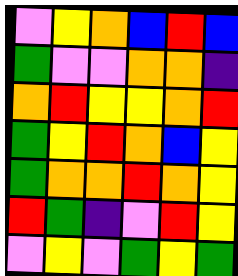[["violet", "yellow", "orange", "blue", "red", "blue"], ["green", "violet", "violet", "orange", "orange", "indigo"], ["orange", "red", "yellow", "yellow", "orange", "red"], ["green", "yellow", "red", "orange", "blue", "yellow"], ["green", "orange", "orange", "red", "orange", "yellow"], ["red", "green", "indigo", "violet", "red", "yellow"], ["violet", "yellow", "violet", "green", "yellow", "green"]]